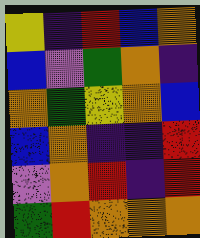[["yellow", "indigo", "red", "blue", "orange"], ["blue", "violet", "green", "orange", "indigo"], ["orange", "green", "yellow", "orange", "blue"], ["blue", "orange", "indigo", "indigo", "red"], ["violet", "orange", "red", "indigo", "red"], ["green", "red", "orange", "orange", "orange"]]